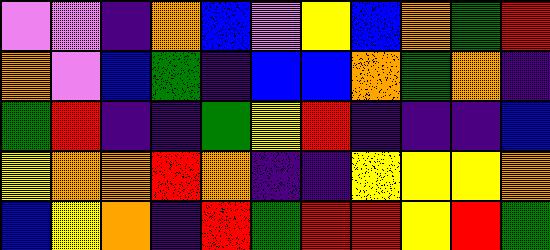[["violet", "violet", "indigo", "orange", "blue", "violet", "yellow", "blue", "orange", "green", "red"], ["orange", "violet", "blue", "green", "indigo", "blue", "blue", "orange", "green", "orange", "indigo"], ["green", "red", "indigo", "indigo", "green", "yellow", "red", "indigo", "indigo", "indigo", "blue"], ["yellow", "orange", "orange", "red", "orange", "indigo", "indigo", "yellow", "yellow", "yellow", "orange"], ["blue", "yellow", "orange", "indigo", "red", "green", "red", "red", "yellow", "red", "green"]]